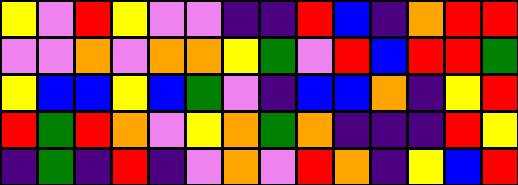[["yellow", "violet", "red", "yellow", "violet", "violet", "indigo", "indigo", "red", "blue", "indigo", "orange", "red", "red"], ["violet", "violet", "orange", "violet", "orange", "orange", "yellow", "green", "violet", "red", "blue", "red", "red", "green"], ["yellow", "blue", "blue", "yellow", "blue", "green", "violet", "indigo", "blue", "blue", "orange", "indigo", "yellow", "red"], ["red", "green", "red", "orange", "violet", "yellow", "orange", "green", "orange", "indigo", "indigo", "indigo", "red", "yellow"], ["indigo", "green", "indigo", "red", "indigo", "violet", "orange", "violet", "red", "orange", "indigo", "yellow", "blue", "red"]]